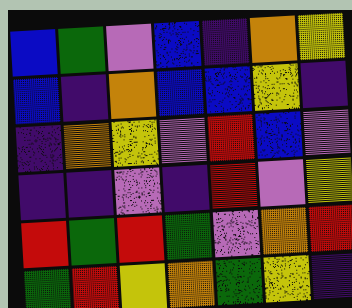[["blue", "green", "violet", "blue", "indigo", "orange", "yellow"], ["blue", "indigo", "orange", "blue", "blue", "yellow", "indigo"], ["indigo", "orange", "yellow", "violet", "red", "blue", "violet"], ["indigo", "indigo", "violet", "indigo", "red", "violet", "yellow"], ["red", "green", "red", "green", "violet", "orange", "red"], ["green", "red", "yellow", "orange", "green", "yellow", "indigo"]]